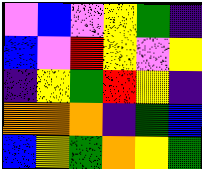[["violet", "blue", "violet", "yellow", "green", "indigo"], ["blue", "violet", "red", "yellow", "violet", "yellow"], ["indigo", "yellow", "green", "red", "yellow", "indigo"], ["orange", "orange", "orange", "indigo", "green", "blue"], ["blue", "yellow", "green", "orange", "yellow", "green"]]